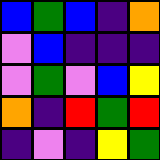[["blue", "green", "blue", "indigo", "orange"], ["violet", "blue", "indigo", "indigo", "indigo"], ["violet", "green", "violet", "blue", "yellow"], ["orange", "indigo", "red", "green", "red"], ["indigo", "violet", "indigo", "yellow", "green"]]